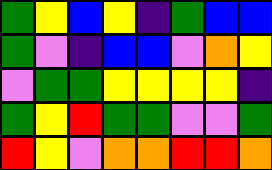[["green", "yellow", "blue", "yellow", "indigo", "green", "blue", "blue"], ["green", "violet", "indigo", "blue", "blue", "violet", "orange", "yellow"], ["violet", "green", "green", "yellow", "yellow", "yellow", "yellow", "indigo"], ["green", "yellow", "red", "green", "green", "violet", "violet", "green"], ["red", "yellow", "violet", "orange", "orange", "red", "red", "orange"]]